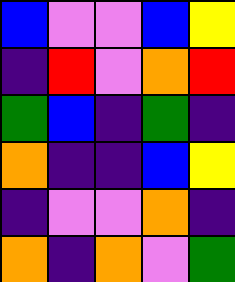[["blue", "violet", "violet", "blue", "yellow"], ["indigo", "red", "violet", "orange", "red"], ["green", "blue", "indigo", "green", "indigo"], ["orange", "indigo", "indigo", "blue", "yellow"], ["indigo", "violet", "violet", "orange", "indigo"], ["orange", "indigo", "orange", "violet", "green"]]